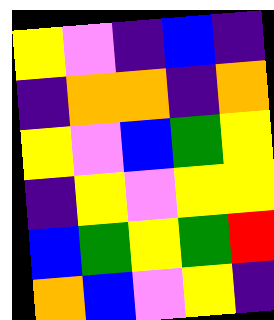[["yellow", "violet", "indigo", "blue", "indigo"], ["indigo", "orange", "orange", "indigo", "orange"], ["yellow", "violet", "blue", "green", "yellow"], ["indigo", "yellow", "violet", "yellow", "yellow"], ["blue", "green", "yellow", "green", "red"], ["orange", "blue", "violet", "yellow", "indigo"]]